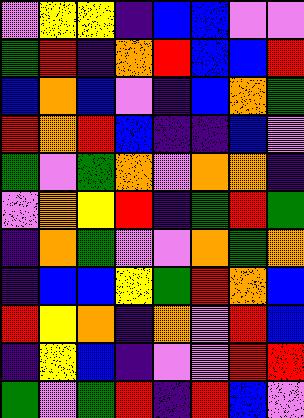[["violet", "yellow", "yellow", "indigo", "blue", "blue", "violet", "violet"], ["green", "red", "indigo", "orange", "red", "blue", "blue", "red"], ["blue", "orange", "blue", "violet", "indigo", "blue", "orange", "green"], ["red", "orange", "red", "blue", "indigo", "indigo", "blue", "violet"], ["green", "violet", "green", "orange", "violet", "orange", "orange", "indigo"], ["violet", "orange", "yellow", "red", "indigo", "green", "red", "green"], ["indigo", "orange", "green", "violet", "violet", "orange", "green", "orange"], ["indigo", "blue", "blue", "yellow", "green", "red", "orange", "blue"], ["red", "yellow", "orange", "indigo", "orange", "violet", "red", "blue"], ["indigo", "yellow", "blue", "indigo", "violet", "violet", "red", "red"], ["green", "violet", "green", "red", "indigo", "red", "blue", "violet"]]